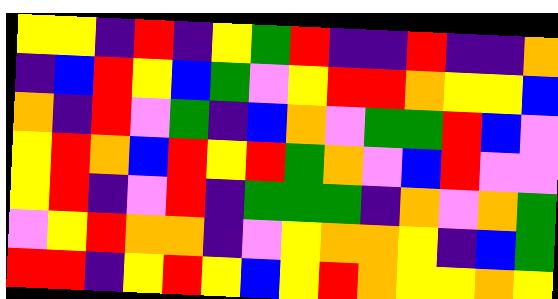[["yellow", "yellow", "indigo", "red", "indigo", "yellow", "green", "red", "indigo", "indigo", "red", "indigo", "indigo", "orange"], ["indigo", "blue", "red", "yellow", "blue", "green", "violet", "yellow", "red", "red", "orange", "yellow", "yellow", "blue"], ["orange", "indigo", "red", "violet", "green", "indigo", "blue", "orange", "violet", "green", "green", "red", "blue", "violet"], ["yellow", "red", "orange", "blue", "red", "yellow", "red", "green", "orange", "violet", "blue", "red", "violet", "violet"], ["yellow", "red", "indigo", "violet", "red", "indigo", "green", "green", "green", "indigo", "orange", "violet", "orange", "green"], ["violet", "yellow", "red", "orange", "orange", "indigo", "violet", "yellow", "orange", "orange", "yellow", "indigo", "blue", "green"], ["red", "red", "indigo", "yellow", "red", "yellow", "blue", "yellow", "red", "orange", "yellow", "yellow", "orange", "yellow"]]